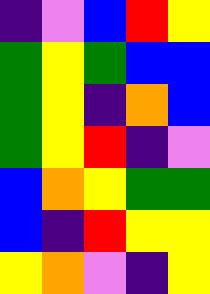[["indigo", "violet", "blue", "red", "yellow"], ["green", "yellow", "green", "blue", "blue"], ["green", "yellow", "indigo", "orange", "blue"], ["green", "yellow", "red", "indigo", "violet"], ["blue", "orange", "yellow", "green", "green"], ["blue", "indigo", "red", "yellow", "yellow"], ["yellow", "orange", "violet", "indigo", "yellow"]]